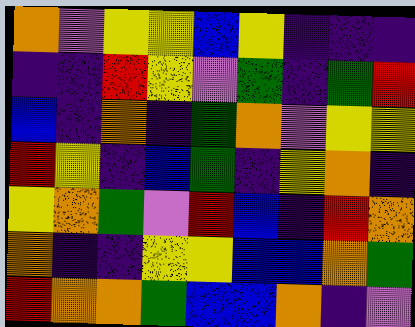[["orange", "violet", "yellow", "yellow", "blue", "yellow", "indigo", "indigo", "indigo"], ["indigo", "indigo", "red", "yellow", "violet", "green", "indigo", "green", "red"], ["blue", "indigo", "orange", "indigo", "green", "orange", "violet", "yellow", "yellow"], ["red", "yellow", "indigo", "blue", "green", "indigo", "yellow", "orange", "indigo"], ["yellow", "orange", "green", "violet", "red", "blue", "indigo", "red", "orange"], ["orange", "indigo", "indigo", "yellow", "yellow", "blue", "blue", "orange", "green"], ["red", "orange", "orange", "green", "blue", "blue", "orange", "indigo", "violet"]]